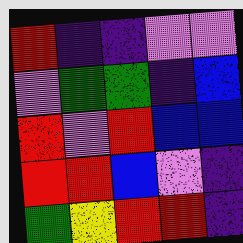[["red", "indigo", "indigo", "violet", "violet"], ["violet", "green", "green", "indigo", "blue"], ["red", "violet", "red", "blue", "blue"], ["red", "red", "blue", "violet", "indigo"], ["green", "yellow", "red", "red", "indigo"]]